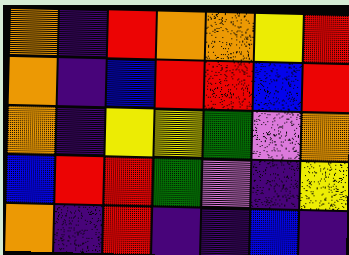[["orange", "indigo", "red", "orange", "orange", "yellow", "red"], ["orange", "indigo", "blue", "red", "red", "blue", "red"], ["orange", "indigo", "yellow", "yellow", "green", "violet", "orange"], ["blue", "red", "red", "green", "violet", "indigo", "yellow"], ["orange", "indigo", "red", "indigo", "indigo", "blue", "indigo"]]